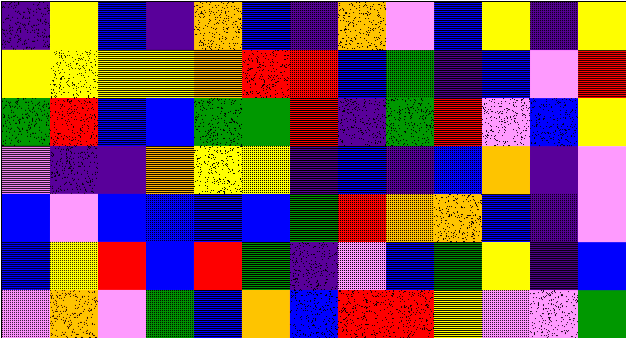[["indigo", "yellow", "blue", "indigo", "orange", "blue", "indigo", "orange", "violet", "blue", "yellow", "indigo", "yellow"], ["yellow", "yellow", "yellow", "yellow", "orange", "red", "red", "blue", "green", "indigo", "blue", "violet", "red"], ["green", "red", "blue", "blue", "green", "green", "red", "indigo", "green", "red", "violet", "blue", "yellow"], ["violet", "indigo", "indigo", "orange", "yellow", "yellow", "indigo", "blue", "indigo", "blue", "orange", "indigo", "violet"], ["blue", "violet", "blue", "blue", "blue", "blue", "green", "red", "orange", "orange", "blue", "indigo", "violet"], ["blue", "yellow", "red", "blue", "red", "green", "indigo", "violet", "blue", "green", "yellow", "indigo", "blue"], ["violet", "orange", "violet", "green", "blue", "orange", "blue", "red", "red", "yellow", "violet", "violet", "green"]]